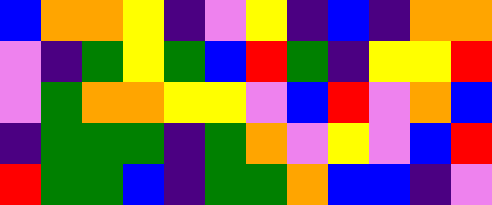[["blue", "orange", "orange", "yellow", "indigo", "violet", "yellow", "indigo", "blue", "indigo", "orange", "orange"], ["violet", "indigo", "green", "yellow", "green", "blue", "red", "green", "indigo", "yellow", "yellow", "red"], ["violet", "green", "orange", "orange", "yellow", "yellow", "violet", "blue", "red", "violet", "orange", "blue"], ["indigo", "green", "green", "green", "indigo", "green", "orange", "violet", "yellow", "violet", "blue", "red"], ["red", "green", "green", "blue", "indigo", "green", "green", "orange", "blue", "blue", "indigo", "violet"]]